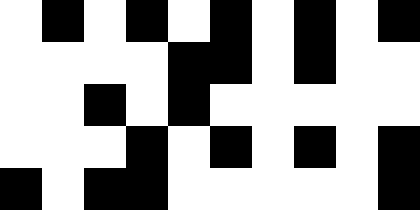[["white", "black", "white", "black", "white", "black", "white", "black", "white", "black"], ["white", "white", "white", "white", "black", "black", "white", "black", "white", "white"], ["white", "white", "black", "white", "black", "white", "white", "white", "white", "white"], ["white", "white", "white", "black", "white", "black", "white", "black", "white", "black"], ["black", "white", "black", "black", "white", "white", "white", "white", "white", "black"]]